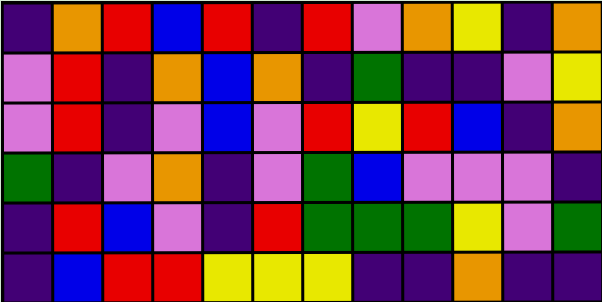[["indigo", "orange", "red", "blue", "red", "indigo", "red", "violet", "orange", "yellow", "indigo", "orange"], ["violet", "red", "indigo", "orange", "blue", "orange", "indigo", "green", "indigo", "indigo", "violet", "yellow"], ["violet", "red", "indigo", "violet", "blue", "violet", "red", "yellow", "red", "blue", "indigo", "orange"], ["green", "indigo", "violet", "orange", "indigo", "violet", "green", "blue", "violet", "violet", "violet", "indigo"], ["indigo", "red", "blue", "violet", "indigo", "red", "green", "green", "green", "yellow", "violet", "green"], ["indigo", "blue", "red", "red", "yellow", "yellow", "yellow", "indigo", "indigo", "orange", "indigo", "indigo"]]